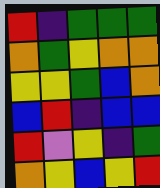[["red", "indigo", "green", "green", "green"], ["orange", "green", "yellow", "orange", "orange"], ["yellow", "yellow", "green", "blue", "orange"], ["blue", "red", "indigo", "blue", "blue"], ["red", "violet", "yellow", "indigo", "green"], ["orange", "yellow", "blue", "yellow", "red"]]